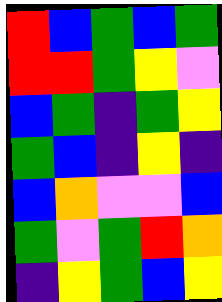[["red", "blue", "green", "blue", "green"], ["red", "red", "green", "yellow", "violet"], ["blue", "green", "indigo", "green", "yellow"], ["green", "blue", "indigo", "yellow", "indigo"], ["blue", "orange", "violet", "violet", "blue"], ["green", "violet", "green", "red", "orange"], ["indigo", "yellow", "green", "blue", "yellow"]]